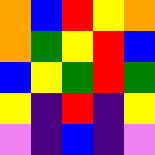[["orange", "blue", "red", "yellow", "orange"], ["orange", "green", "yellow", "red", "blue"], ["blue", "yellow", "green", "red", "green"], ["yellow", "indigo", "red", "indigo", "yellow"], ["violet", "indigo", "blue", "indigo", "violet"]]